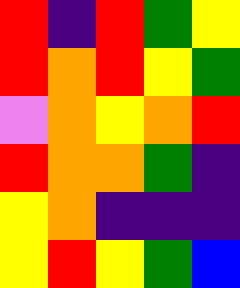[["red", "indigo", "red", "green", "yellow"], ["red", "orange", "red", "yellow", "green"], ["violet", "orange", "yellow", "orange", "red"], ["red", "orange", "orange", "green", "indigo"], ["yellow", "orange", "indigo", "indigo", "indigo"], ["yellow", "red", "yellow", "green", "blue"]]